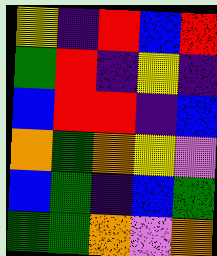[["yellow", "indigo", "red", "blue", "red"], ["green", "red", "indigo", "yellow", "indigo"], ["blue", "red", "red", "indigo", "blue"], ["orange", "green", "orange", "yellow", "violet"], ["blue", "green", "indigo", "blue", "green"], ["green", "green", "orange", "violet", "orange"]]